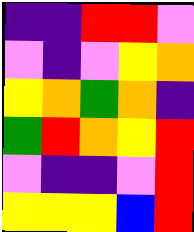[["indigo", "indigo", "red", "red", "violet"], ["violet", "indigo", "violet", "yellow", "orange"], ["yellow", "orange", "green", "orange", "indigo"], ["green", "red", "orange", "yellow", "red"], ["violet", "indigo", "indigo", "violet", "red"], ["yellow", "yellow", "yellow", "blue", "red"]]